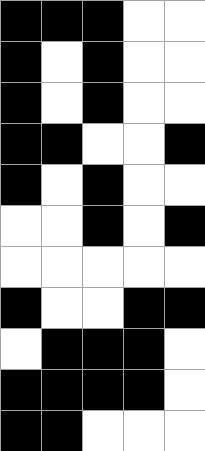[["black", "black", "black", "white", "white"], ["black", "white", "black", "white", "white"], ["black", "white", "black", "white", "white"], ["black", "black", "white", "white", "black"], ["black", "white", "black", "white", "white"], ["white", "white", "black", "white", "black"], ["white", "white", "white", "white", "white"], ["black", "white", "white", "black", "black"], ["white", "black", "black", "black", "white"], ["black", "black", "black", "black", "white"], ["black", "black", "white", "white", "white"]]